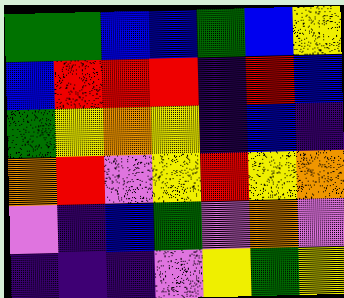[["green", "green", "blue", "blue", "green", "blue", "yellow"], ["blue", "red", "red", "red", "indigo", "red", "blue"], ["green", "yellow", "orange", "yellow", "indigo", "blue", "indigo"], ["orange", "red", "violet", "yellow", "red", "yellow", "orange"], ["violet", "indigo", "blue", "green", "violet", "orange", "violet"], ["indigo", "indigo", "indigo", "violet", "yellow", "green", "yellow"]]